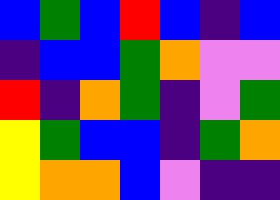[["blue", "green", "blue", "red", "blue", "indigo", "blue"], ["indigo", "blue", "blue", "green", "orange", "violet", "violet"], ["red", "indigo", "orange", "green", "indigo", "violet", "green"], ["yellow", "green", "blue", "blue", "indigo", "green", "orange"], ["yellow", "orange", "orange", "blue", "violet", "indigo", "indigo"]]